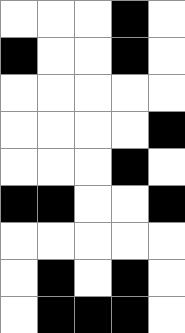[["white", "white", "white", "black", "white"], ["black", "white", "white", "black", "white"], ["white", "white", "white", "white", "white"], ["white", "white", "white", "white", "black"], ["white", "white", "white", "black", "white"], ["black", "black", "white", "white", "black"], ["white", "white", "white", "white", "white"], ["white", "black", "white", "black", "white"], ["white", "black", "black", "black", "white"]]